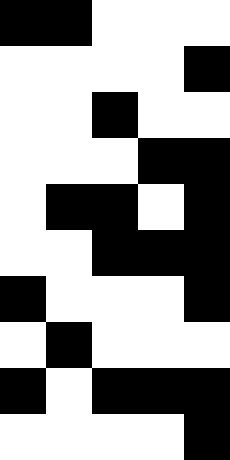[["black", "black", "white", "white", "white"], ["white", "white", "white", "white", "black"], ["white", "white", "black", "white", "white"], ["white", "white", "white", "black", "black"], ["white", "black", "black", "white", "black"], ["white", "white", "black", "black", "black"], ["black", "white", "white", "white", "black"], ["white", "black", "white", "white", "white"], ["black", "white", "black", "black", "black"], ["white", "white", "white", "white", "black"]]